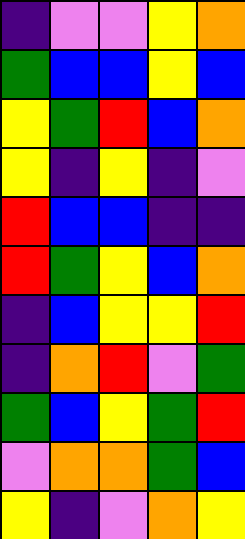[["indigo", "violet", "violet", "yellow", "orange"], ["green", "blue", "blue", "yellow", "blue"], ["yellow", "green", "red", "blue", "orange"], ["yellow", "indigo", "yellow", "indigo", "violet"], ["red", "blue", "blue", "indigo", "indigo"], ["red", "green", "yellow", "blue", "orange"], ["indigo", "blue", "yellow", "yellow", "red"], ["indigo", "orange", "red", "violet", "green"], ["green", "blue", "yellow", "green", "red"], ["violet", "orange", "orange", "green", "blue"], ["yellow", "indigo", "violet", "orange", "yellow"]]